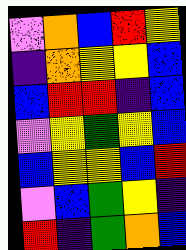[["violet", "orange", "blue", "red", "yellow"], ["indigo", "orange", "yellow", "yellow", "blue"], ["blue", "red", "red", "indigo", "blue"], ["violet", "yellow", "green", "yellow", "blue"], ["blue", "yellow", "yellow", "blue", "red"], ["violet", "blue", "green", "yellow", "indigo"], ["red", "indigo", "green", "orange", "blue"]]